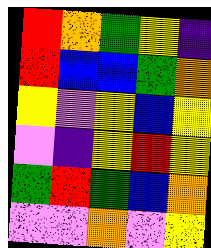[["red", "orange", "green", "yellow", "indigo"], ["red", "blue", "blue", "green", "orange"], ["yellow", "violet", "yellow", "blue", "yellow"], ["violet", "indigo", "yellow", "red", "yellow"], ["green", "red", "green", "blue", "orange"], ["violet", "violet", "orange", "violet", "yellow"]]